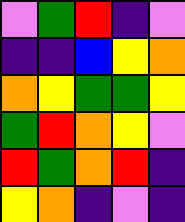[["violet", "green", "red", "indigo", "violet"], ["indigo", "indigo", "blue", "yellow", "orange"], ["orange", "yellow", "green", "green", "yellow"], ["green", "red", "orange", "yellow", "violet"], ["red", "green", "orange", "red", "indigo"], ["yellow", "orange", "indigo", "violet", "indigo"]]